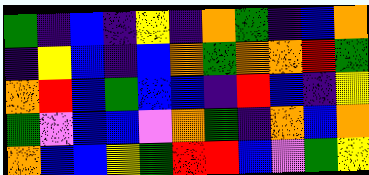[["green", "indigo", "blue", "indigo", "yellow", "indigo", "orange", "green", "indigo", "blue", "orange"], ["indigo", "yellow", "blue", "indigo", "blue", "orange", "green", "orange", "orange", "red", "green"], ["orange", "red", "blue", "green", "blue", "blue", "indigo", "red", "blue", "indigo", "yellow"], ["green", "violet", "blue", "blue", "violet", "orange", "green", "indigo", "orange", "blue", "orange"], ["orange", "blue", "blue", "yellow", "green", "red", "red", "blue", "violet", "green", "yellow"]]